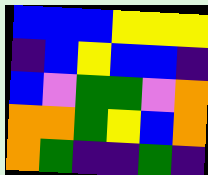[["blue", "blue", "blue", "yellow", "yellow", "yellow"], ["indigo", "blue", "yellow", "blue", "blue", "indigo"], ["blue", "violet", "green", "green", "violet", "orange"], ["orange", "orange", "green", "yellow", "blue", "orange"], ["orange", "green", "indigo", "indigo", "green", "indigo"]]